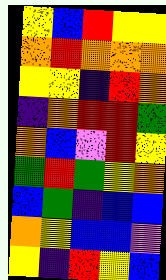[["yellow", "blue", "red", "yellow", "yellow"], ["orange", "red", "orange", "orange", "orange"], ["yellow", "yellow", "indigo", "red", "orange"], ["indigo", "orange", "red", "red", "green"], ["orange", "blue", "violet", "red", "yellow"], ["green", "red", "green", "yellow", "orange"], ["blue", "green", "indigo", "blue", "blue"], ["orange", "yellow", "blue", "blue", "violet"], ["yellow", "indigo", "red", "yellow", "blue"]]